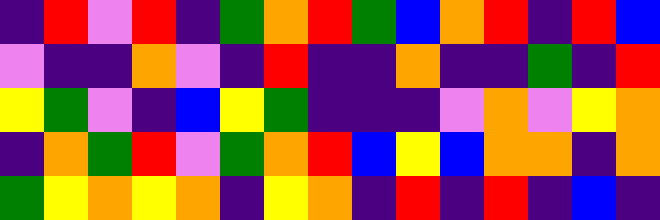[["indigo", "red", "violet", "red", "indigo", "green", "orange", "red", "green", "blue", "orange", "red", "indigo", "red", "blue"], ["violet", "indigo", "indigo", "orange", "violet", "indigo", "red", "indigo", "indigo", "orange", "indigo", "indigo", "green", "indigo", "red"], ["yellow", "green", "violet", "indigo", "blue", "yellow", "green", "indigo", "indigo", "indigo", "violet", "orange", "violet", "yellow", "orange"], ["indigo", "orange", "green", "red", "violet", "green", "orange", "red", "blue", "yellow", "blue", "orange", "orange", "indigo", "orange"], ["green", "yellow", "orange", "yellow", "orange", "indigo", "yellow", "orange", "indigo", "red", "indigo", "red", "indigo", "blue", "indigo"]]